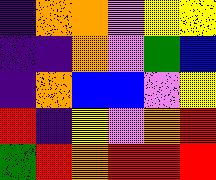[["indigo", "orange", "orange", "violet", "yellow", "yellow"], ["indigo", "indigo", "orange", "violet", "green", "blue"], ["indigo", "orange", "blue", "blue", "violet", "yellow"], ["red", "indigo", "yellow", "violet", "orange", "red"], ["green", "red", "orange", "red", "red", "red"]]